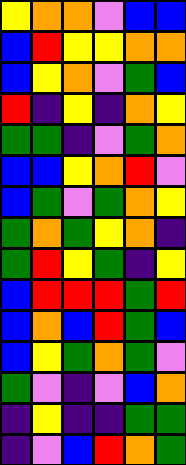[["yellow", "orange", "orange", "violet", "blue", "blue"], ["blue", "red", "yellow", "yellow", "orange", "orange"], ["blue", "yellow", "orange", "violet", "green", "blue"], ["red", "indigo", "yellow", "indigo", "orange", "yellow"], ["green", "green", "indigo", "violet", "green", "orange"], ["blue", "blue", "yellow", "orange", "red", "violet"], ["blue", "green", "violet", "green", "orange", "yellow"], ["green", "orange", "green", "yellow", "orange", "indigo"], ["green", "red", "yellow", "green", "indigo", "yellow"], ["blue", "red", "red", "red", "green", "red"], ["blue", "orange", "blue", "red", "green", "blue"], ["blue", "yellow", "green", "orange", "green", "violet"], ["green", "violet", "indigo", "violet", "blue", "orange"], ["indigo", "yellow", "indigo", "indigo", "green", "green"], ["indigo", "violet", "blue", "red", "orange", "green"]]